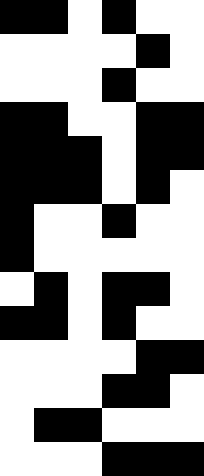[["black", "black", "white", "black", "white", "white"], ["white", "white", "white", "white", "black", "white"], ["white", "white", "white", "black", "white", "white"], ["black", "black", "white", "white", "black", "black"], ["black", "black", "black", "white", "black", "black"], ["black", "black", "black", "white", "black", "white"], ["black", "white", "white", "black", "white", "white"], ["black", "white", "white", "white", "white", "white"], ["white", "black", "white", "black", "black", "white"], ["black", "black", "white", "black", "white", "white"], ["white", "white", "white", "white", "black", "black"], ["white", "white", "white", "black", "black", "white"], ["white", "black", "black", "white", "white", "white"], ["white", "white", "white", "black", "black", "black"]]